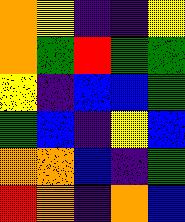[["orange", "yellow", "indigo", "indigo", "yellow"], ["orange", "green", "red", "green", "green"], ["yellow", "indigo", "blue", "blue", "green"], ["green", "blue", "indigo", "yellow", "blue"], ["orange", "orange", "blue", "indigo", "green"], ["red", "orange", "indigo", "orange", "blue"]]